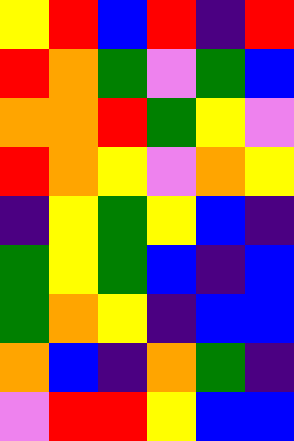[["yellow", "red", "blue", "red", "indigo", "red"], ["red", "orange", "green", "violet", "green", "blue"], ["orange", "orange", "red", "green", "yellow", "violet"], ["red", "orange", "yellow", "violet", "orange", "yellow"], ["indigo", "yellow", "green", "yellow", "blue", "indigo"], ["green", "yellow", "green", "blue", "indigo", "blue"], ["green", "orange", "yellow", "indigo", "blue", "blue"], ["orange", "blue", "indigo", "orange", "green", "indigo"], ["violet", "red", "red", "yellow", "blue", "blue"]]